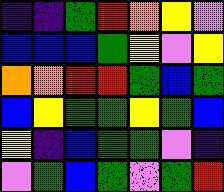[["indigo", "indigo", "green", "red", "orange", "yellow", "violet"], ["blue", "blue", "blue", "green", "yellow", "violet", "yellow"], ["orange", "orange", "red", "red", "green", "blue", "green"], ["blue", "yellow", "green", "green", "yellow", "green", "blue"], ["yellow", "indigo", "blue", "green", "green", "violet", "indigo"], ["violet", "green", "blue", "green", "violet", "green", "red"]]